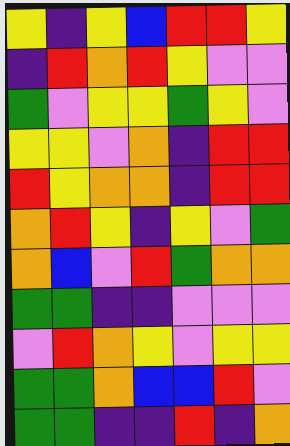[["yellow", "indigo", "yellow", "blue", "red", "red", "yellow"], ["indigo", "red", "orange", "red", "yellow", "violet", "violet"], ["green", "violet", "yellow", "yellow", "green", "yellow", "violet"], ["yellow", "yellow", "violet", "orange", "indigo", "red", "red"], ["red", "yellow", "orange", "orange", "indigo", "red", "red"], ["orange", "red", "yellow", "indigo", "yellow", "violet", "green"], ["orange", "blue", "violet", "red", "green", "orange", "orange"], ["green", "green", "indigo", "indigo", "violet", "violet", "violet"], ["violet", "red", "orange", "yellow", "violet", "yellow", "yellow"], ["green", "green", "orange", "blue", "blue", "red", "violet"], ["green", "green", "indigo", "indigo", "red", "indigo", "orange"]]